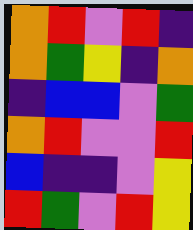[["orange", "red", "violet", "red", "indigo"], ["orange", "green", "yellow", "indigo", "orange"], ["indigo", "blue", "blue", "violet", "green"], ["orange", "red", "violet", "violet", "red"], ["blue", "indigo", "indigo", "violet", "yellow"], ["red", "green", "violet", "red", "yellow"]]